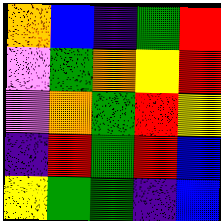[["orange", "blue", "indigo", "green", "red"], ["violet", "green", "orange", "yellow", "red"], ["violet", "orange", "green", "red", "yellow"], ["indigo", "red", "green", "red", "blue"], ["yellow", "green", "green", "indigo", "blue"]]